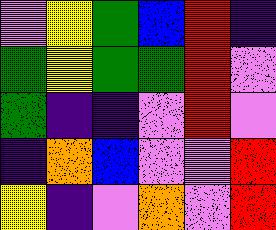[["violet", "yellow", "green", "blue", "red", "indigo"], ["green", "yellow", "green", "green", "red", "violet"], ["green", "indigo", "indigo", "violet", "red", "violet"], ["indigo", "orange", "blue", "violet", "violet", "red"], ["yellow", "indigo", "violet", "orange", "violet", "red"]]